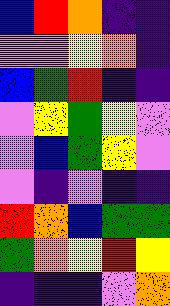[["blue", "red", "orange", "indigo", "indigo"], ["violet", "violet", "yellow", "orange", "indigo"], ["blue", "green", "red", "indigo", "indigo"], ["violet", "yellow", "green", "yellow", "violet"], ["violet", "blue", "green", "yellow", "violet"], ["violet", "indigo", "violet", "indigo", "indigo"], ["red", "orange", "blue", "green", "green"], ["green", "orange", "yellow", "red", "yellow"], ["indigo", "indigo", "indigo", "violet", "orange"]]